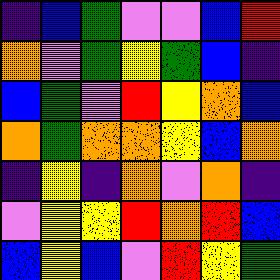[["indigo", "blue", "green", "violet", "violet", "blue", "red"], ["orange", "violet", "green", "yellow", "green", "blue", "indigo"], ["blue", "green", "violet", "red", "yellow", "orange", "blue"], ["orange", "green", "orange", "orange", "yellow", "blue", "orange"], ["indigo", "yellow", "indigo", "orange", "violet", "orange", "indigo"], ["violet", "yellow", "yellow", "red", "orange", "red", "blue"], ["blue", "yellow", "blue", "violet", "red", "yellow", "green"]]